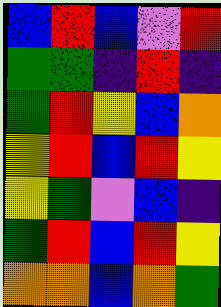[["blue", "red", "blue", "violet", "red"], ["green", "green", "indigo", "red", "indigo"], ["green", "red", "yellow", "blue", "orange"], ["yellow", "red", "blue", "red", "yellow"], ["yellow", "green", "violet", "blue", "indigo"], ["green", "red", "blue", "red", "yellow"], ["orange", "orange", "blue", "orange", "green"]]